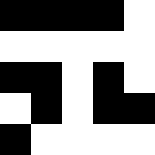[["black", "black", "black", "black", "white"], ["white", "white", "white", "white", "white"], ["black", "black", "white", "black", "white"], ["white", "black", "white", "black", "black"], ["black", "white", "white", "white", "white"]]